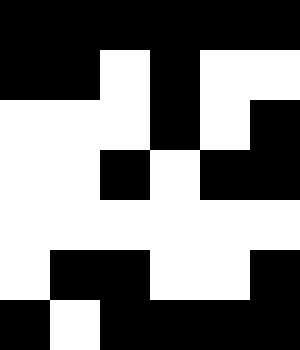[["black", "black", "black", "black", "black", "black"], ["black", "black", "white", "black", "white", "white"], ["white", "white", "white", "black", "white", "black"], ["white", "white", "black", "white", "black", "black"], ["white", "white", "white", "white", "white", "white"], ["white", "black", "black", "white", "white", "black"], ["black", "white", "black", "black", "black", "black"]]